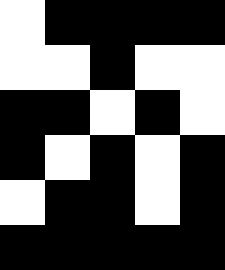[["white", "black", "black", "black", "black"], ["white", "white", "black", "white", "white"], ["black", "black", "white", "black", "white"], ["black", "white", "black", "white", "black"], ["white", "black", "black", "white", "black"], ["black", "black", "black", "black", "black"]]